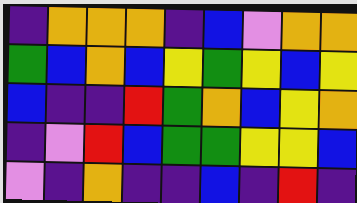[["indigo", "orange", "orange", "orange", "indigo", "blue", "violet", "orange", "orange"], ["green", "blue", "orange", "blue", "yellow", "green", "yellow", "blue", "yellow"], ["blue", "indigo", "indigo", "red", "green", "orange", "blue", "yellow", "orange"], ["indigo", "violet", "red", "blue", "green", "green", "yellow", "yellow", "blue"], ["violet", "indigo", "orange", "indigo", "indigo", "blue", "indigo", "red", "indigo"]]